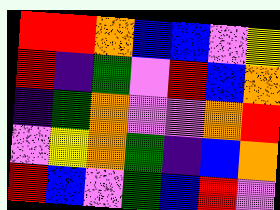[["red", "red", "orange", "blue", "blue", "violet", "yellow"], ["red", "indigo", "green", "violet", "red", "blue", "orange"], ["indigo", "green", "orange", "violet", "violet", "orange", "red"], ["violet", "yellow", "orange", "green", "indigo", "blue", "orange"], ["red", "blue", "violet", "green", "blue", "red", "violet"]]